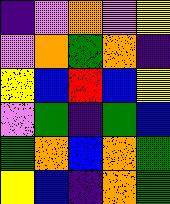[["indigo", "violet", "orange", "violet", "yellow"], ["violet", "orange", "green", "orange", "indigo"], ["yellow", "blue", "red", "blue", "yellow"], ["violet", "green", "indigo", "green", "blue"], ["green", "orange", "blue", "orange", "green"], ["yellow", "blue", "indigo", "orange", "green"]]